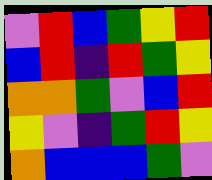[["violet", "red", "blue", "green", "yellow", "red"], ["blue", "red", "indigo", "red", "green", "yellow"], ["orange", "orange", "green", "violet", "blue", "red"], ["yellow", "violet", "indigo", "green", "red", "yellow"], ["orange", "blue", "blue", "blue", "green", "violet"]]